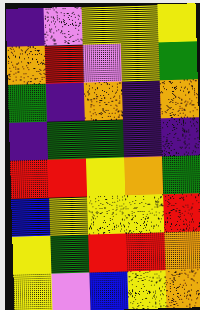[["indigo", "violet", "yellow", "yellow", "yellow"], ["orange", "red", "violet", "yellow", "green"], ["green", "indigo", "orange", "indigo", "orange"], ["indigo", "green", "green", "indigo", "indigo"], ["red", "red", "yellow", "orange", "green"], ["blue", "yellow", "yellow", "yellow", "red"], ["yellow", "green", "red", "red", "orange"], ["yellow", "violet", "blue", "yellow", "orange"]]